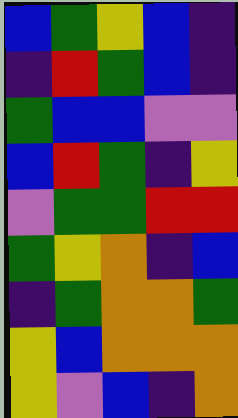[["blue", "green", "yellow", "blue", "indigo"], ["indigo", "red", "green", "blue", "indigo"], ["green", "blue", "blue", "violet", "violet"], ["blue", "red", "green", "indigo", "yellow"], ["violet", "green", "green", "red", "red"], ["green", "yellow", "orange", "indigo", "blue"], ["indigo", "green", "orange", "orange", "green"], ["yellow", "blue", "orange", "orange", "orange"], ["yellow", "violet", "blue", "indigo", "orange"]]